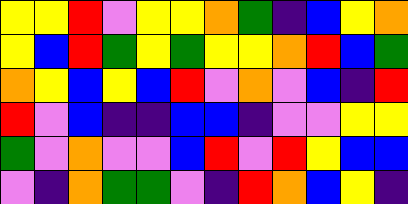[["yellow", "yellow", "red", "violet", "yellow", "yellow", "orange", "green", "indigo", "blue", "yellow", "orange"], ["yellow", "blue", "red", "green", "yellow", "green", "yellow", "yellow", "orange", "red", "blue", "green"], ["orange", "yellow", "blue", "yellow", "blue", "red", "violet", "orange", "violet", "blue", "indigo", "red"], ["red", "violet", "blue", "indigo", "indigo", "blue", "blue", "indigo", "violet", "violet", "yellow", "yellow"], ["green", "violet", "orange", "violet", "violet", "blue", "red", "violet", "red", "yellow", "blue", "blue"], ["violet", "indigo", "orange", "green", "green", "violet", "indigo", "red", "orange", "blue", "yellow", "indigo"]]